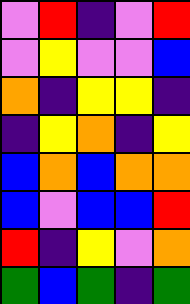[["violet", "red", "indigo", "violet", "red"], ["violet", "yellow", "violet", "violet", "blue"], ["orange", "indigo", "yellow", "yellow", "indigo"], ["indigo", "yellow", "orange", "indigo", "yellow"], ["blue", "orange", "blue", "orange", "orange"], ["blue", "violet", "blue", "blue", "red"], ["red", "indigo", "yellow", "violet", "orange"], ["green", "blue", "green", "indigo", "green"]]